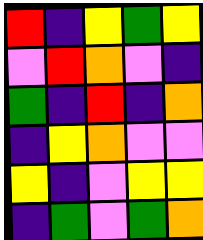[["red", "indigo", "yellow", "green", "yellow"], ["violet", "red", "orange", "violet", "indigo"], ["green", "indigo", "red", "indigo", "orange"], ["indigo", "yellow", "orange", "violet", "violet"], ["yellow", "indigo", "violet", "yellow", "yellow"], ["indigo", "green", "violet", "green", "orange"]]